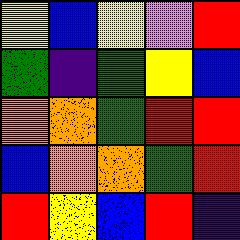[["yellow", "blue", "yellow", "violet", "red"], ["green", "indigo", "green", "yellow", "blue"], ["orange", "orange", "green", "red", "red"], ["blue", "orange", "orange", "green", "red"], ["red", "yellow", "blue", "red", "indigo"]]